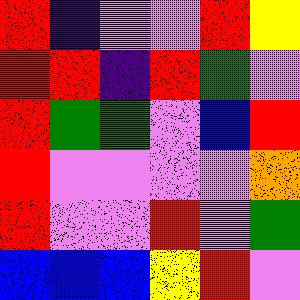[["red", "indigo", "violet", "violet", "red", "yellow"], ["red", "red", "indigo", "red", "green", "violet"], ["red", "green", "green", "violet", "blue", "red"], ["red", "violet", "violet", "violet", "violet", "orange"], ["red", "violet", "violet", "red", "violet", "green"], ["blue", "blue", "blue", "yellow", "red", "violet"]]